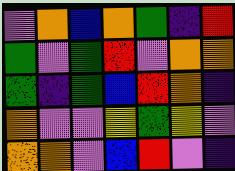[["violet", "orange", "blue", "orange", "green", "indigo", "red"], ["green", "violet", "green", "red", "violet", "orange", "orange"], ["green", "indigo", "green", "blue", "red", "orange", "indigo"], ["orange", "violet", "violet", "yellow", "green", "yellow", "violet"], ["orange", "orange", "violet", "blue", "red", "violet", "indigo"]]